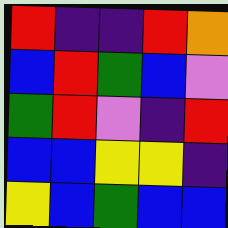[["red", "indigo", "indigo", "red", "orange"], ["blue", "red", "green", "blue", "violet"], ["green", "red", "violet", "indigo", "red"], ["blue", "blue", "yellow", "yellow", "indigo"], ["yellow", "blue", "green", "blue", "blue"]]